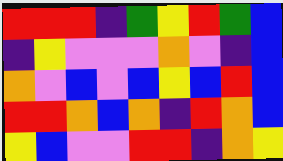[["red", "red", "red", "indigo", "green", "yellow", "red", "green", "blue"], ["indigo", "yellow", "violet", "violet", "violet", "orange", "violet", "indigo", "blue"], ["orange", "violet", "blue", "violet", "blue", "yellow", "blue", "red", "blue"], ["red", "red", "orange", "blue", "orange", "indigo", "red", "orange", "blue"], ["yellow", "blue", "violet", "violet", "red", "red", "indigo", "orange", "yellow"]]